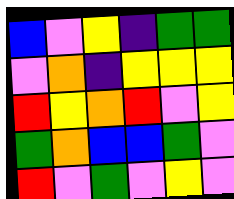[["blue", "violet", "yellow", "indigo", "green", "green"], ["violet", "orange", "indigo", "yellow", "yellow", "yellow"], ["red", "yellow", "orange", "red", "violet", "yellow"], ["green", "orange", "blue", "blue", "green", "violet"], ["red", "violet", "green", "violet", "yellow", "violet"]]